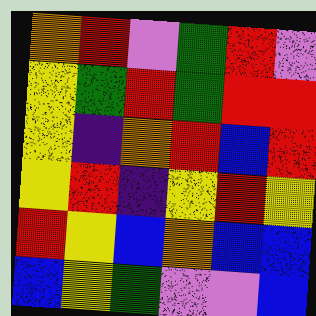[["orange", "red", "violet", "green", "red", "violet"], ["yellow", "green", "red", "green", "red", "red"], ["yellow", "indigo", "orange", "red", "blue", "red"], ["yellow", "red", "indigo", "yellow", "red", "yellow"], ["red", "yellow", "blue", "orange", "blue", "blue"], ["blue", "yellow", "green", "violet", "violet", "blue"]]